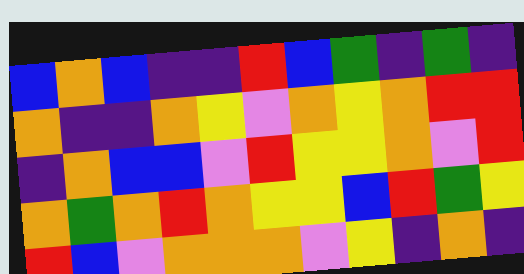[["blue", "orange", "blue", "indigo", "indigo", "red", "blue", "green", "indigo", "green", "indigo"], ["orange", "indigo", "indigo", "orange", "yellow", "violet", "orange", "yellow", "orange", "red", "red"], ["indigo", "orange", "blue", "blue", "violet", "red", "yellow", "yellow", "orange", "violet", "red"], ["orange", "green", "orange", "red", "orange", "yellow", "yellow", "blue", "red", "green", "yellow"], ["red", "blue", "violet", "orange", "orange", "orange", "violet", "yellow", "indigo", "orange", "indigo"]]